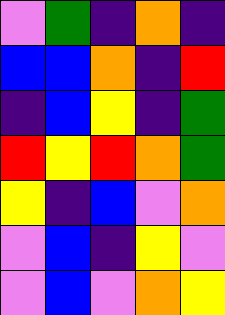[["violet", "green", "indigo", "orange", "indigo"], ["blue", "blue", "orange", "indigo", "red"], ["indigo", "blue", "yellow", "indigo", "green"], ["red", "yellow", "red", "orange", "green"], ["yellow", "indigo", "blue", "violet", "orange"], ["violet", "blue", "indigo", "yellow", "violet"], ["violet", "blue", "violet", "orange", "yellow"]]